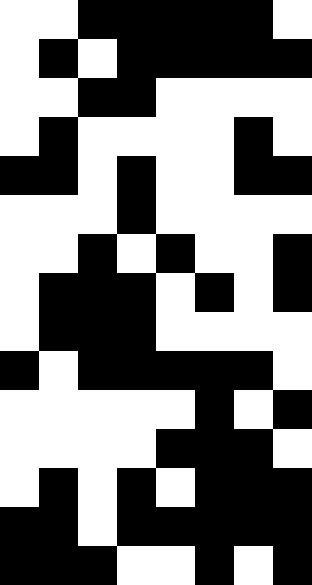[["white", "white", "black", "black", "black", "black", "black", "white"], ["white", "black", "white", "black", "black", "black", "black", "black"], ["white", "white", "black", "black", "white", "white", "white", "white"], ["white", "black", "white", "white", "white", "white", "black", "white"], ["black", "black", "white", "black", "white", "white", "black", "black"], ["white", "white", "white", "black", "white", "white", "white", "white"], ["white", "white", "black", "white", "black", "white", "white", "black"], ["white", "black", "black", "black", "white", "black", "white", "black"], ["white", "black", "black", "black", "white", "white", "white", "white"], ["black", "white", "black", "black", "black", "black", "black", "white"], ["white", "white", "white", "white", "white", "black", "white", "black"], ["white", "white", "white", "white", "black", "black", "black", "white"], ["white", "black", "white", "black", "white", "black", "black", "black"], ["black", "black", "white", "black", "black", "black", "black", "black"], ["black", "black", "black", "white", "white", "black", "white", "black"]]